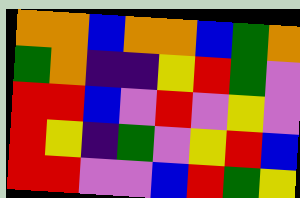[["orange", "orange", "blue", "orange", "orange", "blue", "green", "orange"], ["green", "orange", "indigo", "indigo", "yellow", "red", "green", "violet"], ["red", "red", "blue", "violet", "red", "violet", "yellow", "violet"], ["red", "yellow", "indigo", "green", "violet", "yellow", "red", "blue"], ["red", "red", "violet", "violet", "blue", "red", "green", "yellow"]]